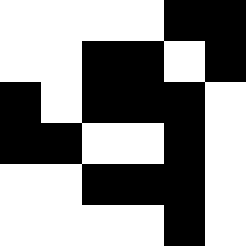[["white", "white", "white", "white", "black", "black"], ["white", "white", "black", "black", "white", "black"], ["black", "white", "black", "black", "black", "white"], ["black", "black", "white", "white", "black", "white"], ["white", "white", "black", "black", "black", "white"], ["white", "white", "white", "white", "black", "white"]]